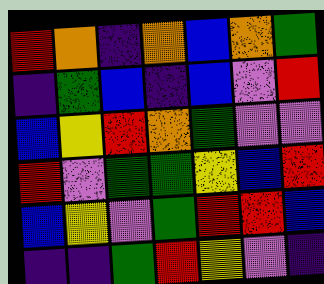[["red", "orange", "indigo", "orange", "blue", "orange", "green"], ["indigo", "green", "blue", "indigo", "blue", "violet", "red"], ["blue", "yellow", "red", "orange", "green", "violet", "violet"], ["red", "violet", "green", "green", "yellow", "blue", "red"], ["blue", "yellow", "violet", "green", "red", "red", "blue"], ["indigo", "indigo", "green", "red", "yellow", "violet", "indigo"]]